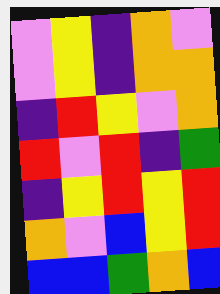[["violet", "yellow", "indigo", "orange", "violet"], ["violet", "yellow", "indigo", "orange", "orange"], ["indigo", "red", "yellow", "violet", "orange"], ["red", "violet", "red", "indigo", "green"], ["indigo", "yellow", "red", "yellow", "red"], ["orange", "violet", "blue", "yellow", "red"], ["blue", "blue", "green", "orange", "blue"]]